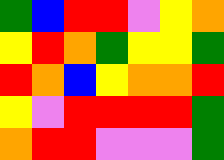[["green", "blue", "red", "red", "violet", "yellow", "orange"], ["yellow", "red", "orange", "green", "yellow", "yellow", "green"], ["red", "orange", "blue", "yellow", "orange", "orange", "red"], ["yellow", "violet", "red", "red", "red", "red", "green"], ["orange", "red", "red", "violet", "violet", "violet", "green"]]